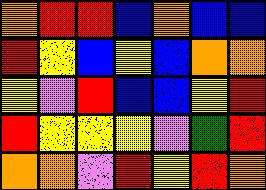[["orange", "red", "red", "blue", "orange", "blue", "blue"], ["red", "yellow", "blue", "yellow", "blue", "orange", "orange"], ["yellow", "violet", "red", "blue", "blue", "yellow", "red"], ["red", "yellow", "yellow", "yellow", "violet", "green", "red"], ["orange", "orange", "violet", "red", "yellow", "red", "orange"]]